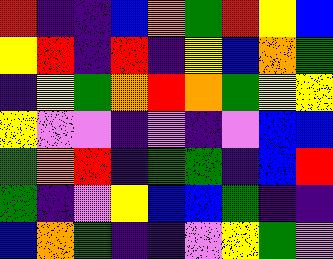[["red", "indigo", "indigo", "blue", "orange", "green", "red", "yellow", "blue"], ["yellow", "red", "indigo", "red", "indigo", "yellow", "blue", "orange", "green"], ["indigo", "yellow", "green", "orange", "red", "orange", "green", "yellow", "yellow"], ["yellow", "violet", "violet", "indigo", "violet", "indigo", "violet", "blue", "blue"], ["green", "orange", "red", "indigo", "green", "green", "indigo", "blue", "red"], ["green", "indigo", "violet", "yellow", "blue", "blue", "green", "indigo", "indigo"], ["blue", "orange", "green", "indigo", "indigo", "violet", "yellow", "green", "violet"]]